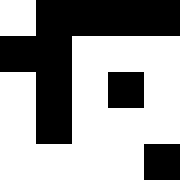[["white", "black", "black", "black", "black"], ["black", "black", "white", "white", "white"], ["white", "black", "white", "black", "white"], ["white", "black", "white", "white", "white"], ["white", "white", "white", "white", "black"]]